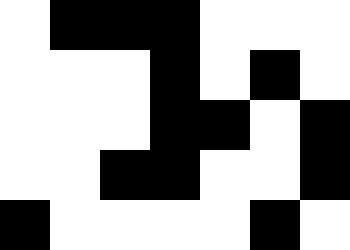[["white", "black", "black", "black", "white", "white", "white"], ["white", "white", "white", "black", "white", "black", "white"], ["white", "white", "white", "black", "black", "white", "black"], ["white", "white", "black", "black", "white", "white", "black"], ["black", "white", "white", "white", "white", "black", "white"]]